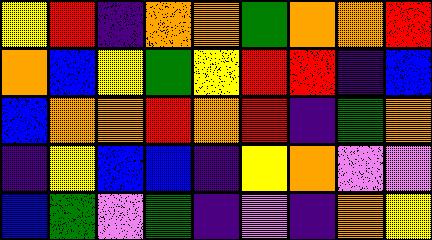[["yellow", "red", "indigo", "orange", "orange", "green", "orange", "orange", "red"], ["orange", "blue", "yellow", "green", "yellow", "red", "red", "indigo", "blue"], ["blue", "orange", "orange", "red", "orange", "red", "indigo", "green", "orange"], ["indigo", "yellow", "blue", "blue", "indigo", "yellow", "orange", "violet", "violet"], ["blue", "green", "violet", "green", "indigo", "violet", "indigo", "orange", "yellow"]]